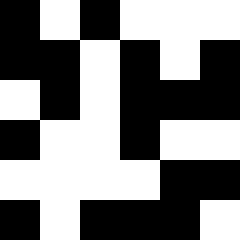[["black", "white", "black", "white", "white", "white"], ["black", "black", "white", "black", "white", "black"], ["white", "black", "white", "black", "black", "black"], ["black", "white", "white", "black", "white", "white"], ["white", "white", "white", "white", "black", "black"], ["black", "white", "black", "black", "black", "white"]]